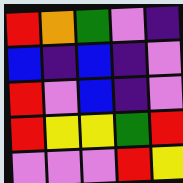[["red", "orange", "green", "violet", "indigo"], ["blue", "indigo", "blue", "indigo", "violet"], ["red", "violet", "blue", "indigo", "violet"], ["red", "yellow", "yellow", "green", "red"], ["violet", "violet", "violet", "red", "yellow"]]